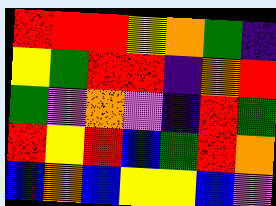[["red", "red", "red", "yellow", "orange", "green", "indigo"], ["yellow", "green", "red", "red", "indigo", "orange", "red"], ["green", "violet", "orange", "violet", "indigo", "red", "green"], ["red", "yellow", "red", "blue", "green", "red", "orange"], ["blue", "orange", "blue", "yellow", "yellow", "blue", "violet"]]